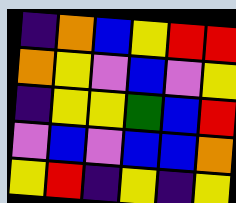[["indigo", "orange", "blue", "yellow", "red", "red"], ["orange", "yellow", "violet", "blue", "violet", "yellow"], ["indigo", "yellow", "yellow", "green", "blue", "red"], ["violet", "blue", "violet", "blue", "blue", "orange"], ["yellow", "red", "indigo", "yellow", "indigo", "yellow"]]